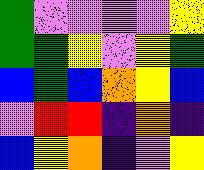[["green", "violet", "violet", "violet", "violet", "yellow"], ["green", "green", "yellow", "violet", "yellow", "green"], ["blue", "green", "blue", "orange", "yellow", "blue"], ["violet", "red", "red", "indigo", "orange", "indigo"], ["blue", "yellow", "orange", "indigo", "violet", "yellow"]]